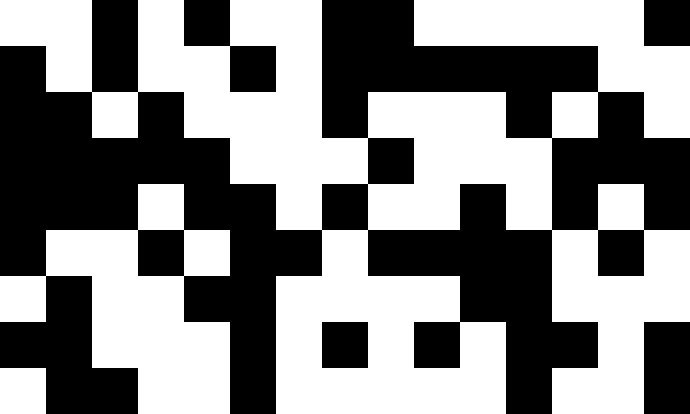[["white", "white", "black", "white", "black", "white", "white", "black", "black", "white", "white", "white", "white", "white", "black"], ["black", "white", "black", "white", "white", "black", "white", "black", "black", "black", "black", "black", "black", "white", "white"], ["black", "black", "white", "black", "white", "white", "white", "black", "white", "white", "white", "black", "white", "black", "white"], ["black", "black", "black", "black", "black", "white", "white", "white", "black", "white", "white", "white", "black", "black", "black"], ["black", "black", "black", "white", "black", "black", "white", "black", "white", "white", "black", "white", "black", "white", "black"], ["black", "white", "white", "black", "white", "black", "black", "white", "black", "black", "black", "black", "white", "black", "white"], ["white", "black", "white", "white", "black", "black", "white", "white", "white", "white", "black", "black", "white", "white", "white"], ["black", "black", "white", "white", "white", "black", "white", "black", "white", "black", "white", "black", "black", "white", "black"], ["white", "black", "black", "white", "white", "black", "white", "white", "white", "white", "white", "black", "white", "white", "black"]]